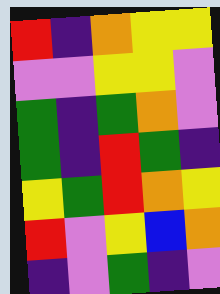[["red", "indigo", "orange", "yellow", "yellow"], ["violet", "violet", "yellow", "yellow", "violet"], ["green", "indigo", "green", "orange", "violet"], ["green", "indigo", "red", "green", "indigo"], ["yellow", "green", "red", "orange", "yellow"], ["red", "violet", "yellow", "blue", "orange"], ["indigo", "violet", "green", "indigo", "violet"]]